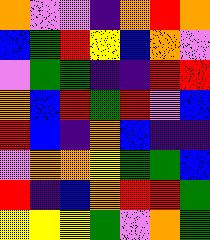[["orange", "violet", "violet", "indigo", "orange", "red", "orange"], ["blue", "green", "red", "yellow", "blue", "orange", "violet"], ["violet", "green", "green", "indigo", "indigo", "red", "red"], ["orange", "blue", "red", "green", "red", "violet", "blue"], ["red", "blue", "indigo", "orange", "blue", "indigo", "indigo"], ["violet", "orange", "orange", "yellow", "green", "green", "blue"], ["red", "indigo", "blue", "orange", "red", "red", "green"], ["yellow", "yellow", "yellow", "green", "violet", "orange", "green"]]